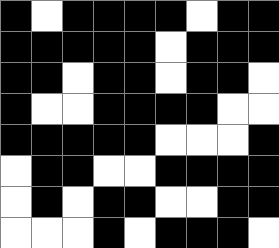[["black", "white", "black", "black", "black", "black", "white", "black", "black"], ["black", "black", "black", "black", "black", "white", "black", "black", "black"], ["black", "black", "white", "black", "black", "white", "black", "black", "white"], ["black", "white", "white", "black", "black", "black", "black", "white", "white"], ["black", "black", "black", "black", "black", "white", "white", "white", "black"], ["white", "black", "black", "white", "white", "black", "black", "black", "black"], ["white", "black", "white", "black", "black", "white", "white", "black", "black"], ["white", "white", "white", "black", "white", "black", "black", "black", "white"]]